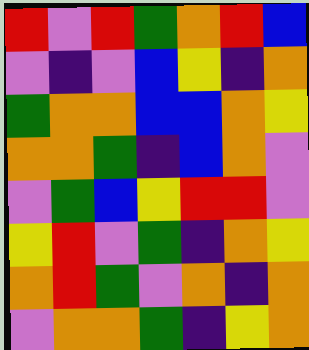[["red", "violet", "red", "green", "orange", "red", "blue"], ["violet", "indigo", "violet", "blue", "yellow", "indigo", "orange"], ["green", "orange", "orange", "blue", "blue", "orange", "yellow"], ["orange", "orange", "green", "indigo", "blue", "orange", "violet"], ["violet", "green", "blue", "yellow", "red", "red", "violet"], ["yellow", "red", "violet", "green", "indigo", "orange", "yellow"], ["orange", "red", "green", "violet", "orange", "indigo", "orange"], ["violet", "orange", "orange", "green", "indigo", "yellow", "orange"]]